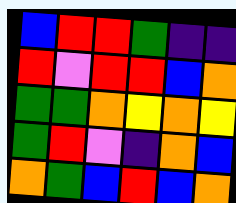[["blue", "red", "red", "green", "indigo", "indigo"], ["red", "violet", "red", "red", "blue", "orange"], ["green", "green", "orange", "yellow", "orange", "yellow"], ["green", "red", "violet", "indigo", "orange", "blue"], ["orange", "green", "blue", "red", "blue", "orange"]]